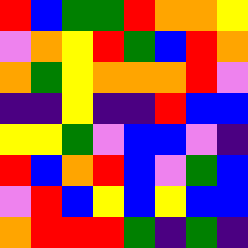[["red", "blue", "green", "green", "red", "orange", "orange", "yellow"], ["violet", "orange", "yellow", "red", "green", "blue", "red", "orange"], ["orange", "green", "yellow", "orange", "orange", "orange", "red", "violet"], ["indigo", "indigo", "yellow", "indigo", "indigo", "red", "blue", "blue"], ["yellow", "yellow", "green", "violet", "blue", "blue", "violet", "indigo"], ["red", "blue", "orange", "red", "blue", "violet", "green", "blue"], ["violet", "red", "blue", "yellow", "blue", "yellow", "blue", "blue"], ["orange", "red", "red", "red", "green", "indigo", "green", "indigo"]]